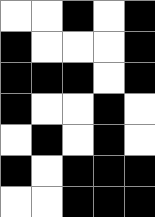[["white", "white", "black", "white", "black"], ["black", "white", "white", "white", "black"], ["black", "black", "black", "white", "black"], ["black", "white", "white", "black", "white"], ["white", "black", "white", "black", "white"], ["black", "white", "black", "black", "black"], ["white", "white", "black", "black", "black"]]